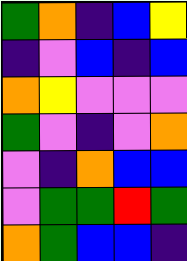[["green", "orange", "indigo", "blue", "yellow"], ["indigo", "violet", "blue", "indigo", "blue"], ["orange", "yellow", "violet", "violet", "violet"], ["green", "violet", "indigo", "violet", "orange"], ["violet", "indigo", "orange", "blue", "blue"], ["violet", "green", "green", "red", "green"], ["orange", "green", "blue", "blue", "indigo"]]